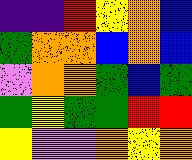[["indigo", "indigo", "red", "yellow", "orange", "blue"], ["green", "orange", "orange", "blue", "orange", "blue"], ["violet", "orange", "orange", "green", "blue", "green"], ["green", "yellow", "green", "green", "red", "red"], ["yellow", "violet", "violet", "orange", "yellow", "orange"]]